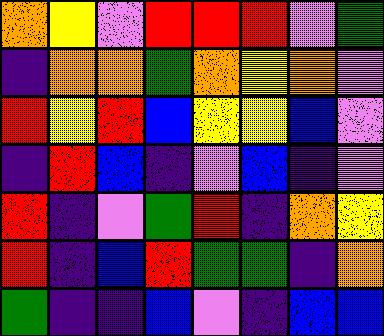[["orange", "yellow", "violet", "red", "red", "red", "violet", "green"], ["indigo", "orange", "orange", "green", "orange", "yellow", "orange", "violet"], ["red", "yellow", "red", "blue", "yellow", "yellow", "blue", "violet"], ["indigo", "red", "blue", "indigo", "violet", "blue", "indigo", "violet"], ["red", "indigo", "violet", "green", "red", "indigo", "orange", "yellow"], ["red", "indigo", "blue", "red", "green", "green", "indigo", "orange"], ["green", "indigo", "indigo", "blue", "violet", "indigo", "blue", "blue"]]